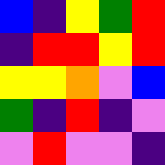[["blue", "indigo", "yellow", "green", "red"], ["indigo", "red", "red", "yellow", "red"], ["yellow", "yellow", "orange", "violet", "blue"], ["green", "indigo", "red", "indigo", "violet"], ["violet", "red", "violet", "violet", "indigo"]]